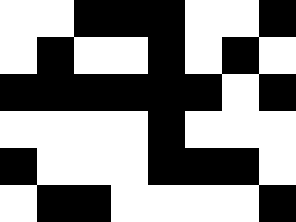[["white", "white", "black", "black", "black", "white", "white", "black"], ["white", "black", "white", "white", "black", "white", "black", "white"], ["black", "black", "black", "black", "black", "black", "white", "black"], ["white", "white", "white", "white", "black", "white", "white", "white"], ["black", "white", "white", "white", "black", "black", "black", "white"], ["white", "black", "black", "white", "white", "white", "white", "black"]]